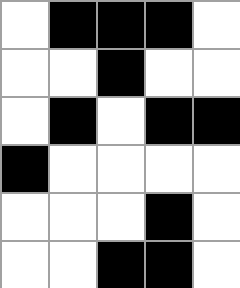[["white", "black", "black", "black", "white"], ["white", "white", "black", "white", "white"], ["white", "black", "white", "black", "black"], ["black", "white", "white", "white", "white"], ["white", "white", "white", "black", "white"], ["white", "white", "black", "black", "white"]]